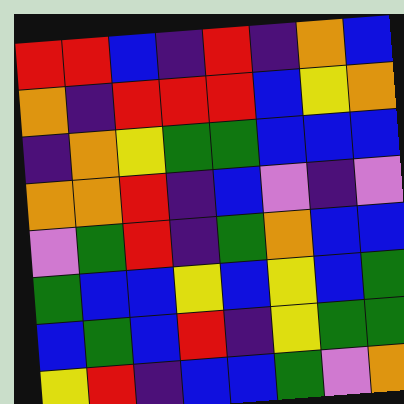[["red", "red", "blue", "indigo", "red", "indigo", "orange", "blue"], ["orange", "indigo", "red", "red", "red", "blue", "yellow", "orange"], ["indigo", "orange", "yellow", "green", "green", "blue", "blue", "blue"], ["orange", "orange", "red", "indigo", "blue", "violet", "indigo", "violet"], ["violet", "green", "red", "indigo", "green", "orange", "blue", "blue"], ["green", "blue", "blue", "yellow", "blue", "yellow", "blue", "green"], ["blue", "green", "blue", "red", "indigo", "yellow", "green", "green"], ["yellow", "red", "indigo", "blue", "blue", "green", "violet", "orange"]]